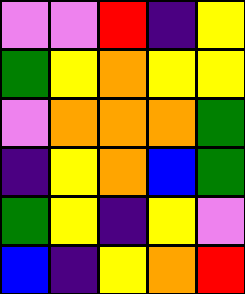[["violet", "violet", "red", "indigo", "yellow"], ["green", "yellow", "orange", "yellow", "yellow"], ["violet", "orange", "orange", "orange", "green"], ["indigo", "yellow", "orange", "blue", "green"], ["green", "yellow", "indigo", "yellow", "violet"], ["blue", "indigo", "yellow", "orange", "red"]]